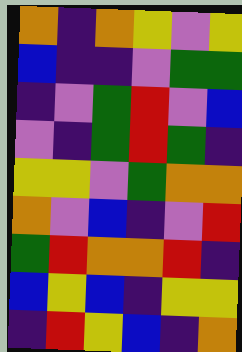[["orange", "indigo", "orange", "yellow", "violet", "yellow"], ["blue", "indigo", "indigo", "violet", "green", "green"], ["indigo", "violet", "green", "red", "violet", "blue"], ["violet", "indigo", "green", "red", "green", "indigo"], ["yellow", "yellow", "violet", "green", "orange", "orange"], ["orange", "violet", "blue", "indigo", "violet", "red"], ["green", "red", "orange", "orange", "red", "indigo"], ["blue", "yellow", "blue", "indigo", "yellow", "yellow"], ["indigo", "red", "yellow", "blue", "indigo", "orange"]]